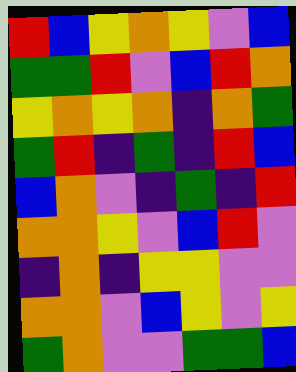[["red", "blue", "yellow", "orange", "yellow", "violet", "blue"], ["green", "green", "red", "violet", "blue", "red", "orange"], ["yellow", "orange", "yellow", "orange", "indigo", "orange", "green"], ["green", "red", "indigo", "green", "indigo", "red", "blue"], ["blue", "orange", "violet", "indigo", "green", "indigo", "red"], ["orange", "orange", "yellow", "violet", "blue", "red", "violet"], ["indigo", "orange", "indigo", "yellow", "yellow", "violet", "violet"], ["orange", "orange", "violet", "blue", "yellow", "violet", "yellow"], ["green", "orange", "violet", "violet", "green", "green", "blue"]]